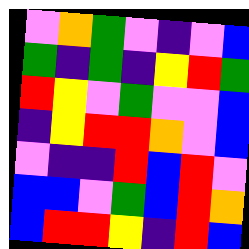[["violet", "orange", "green", "violet", "indigo", "violet", "blue"], ["green", "indigo", "green", "indigo", "yellow", "red", "green"], ["red", "yellow", "violet", "green", "violet", "violet", "blue"], ["indigo", "yellow", "red", "red", "orange", "violet", "blue"], ["violet", "indigo", "indigo", "red", "blue", "red", "violet"], ["blue", "blue", "violet", "green", "blue", "red", "orange"], ["blue", "red", "red", "yellow", "indigo", "red", "blue"]]